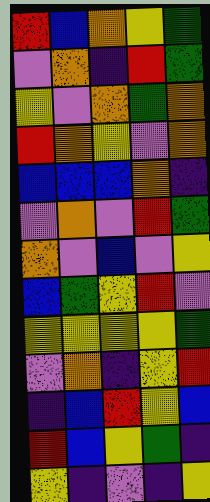[["red", "blue", "orange", "yellow", "green"], ["violet", "orange", "indigo", "red", "green"], ["yellow", "violet", "orange", "green", "orange"], ["red", "orange", "yellow", "violet", "orange"], ["blue", "blue", "blue", "orange", "indigo"], ["violet", "orange", "violet", "red", "green"], ["orange", "violet", "blue", "violet", "yellow"], ["blue", "green", "yellow", "red", "violet"], ["yellow", "yellow", "yellow", "yellow", "green"], ["violet", "orange", "indigo", "yellow", "red"], ["indigo", "blue", "red", "yellow", "blue"], ["red", "blue", "yellow", "green", "indigo"], ["yellow", "indigo", "violet", "indigo", "yellow"]]